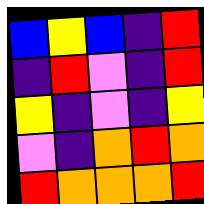[["blue", "yellow", "blue", "indigo", "red"], ["indigo", "red", "violet", "indigo", "red"], ["yellow", "indigo", "violet", "indigo", "yellow"], ["violet", "indigo", "orange", "red", "orange"], ["red", "orange", "orange", "orange", "red"]]